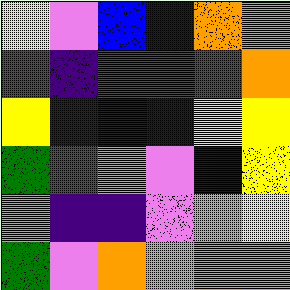[["yellow", "violet", "blue", "blue", "orange", "violet"], ["red", "indigo", "red", "red", "red", "orange"], ["yellow", "indigo", "indigo", "blue", "yellow", "yellow"], ["green", "red", "orange", "violet", "blue", "yellow"], ["violet", "indigo", "indigo", "violet", "violet", "yellow"], ["green", "violet", "orange", "violet", "orange", "violet"]]